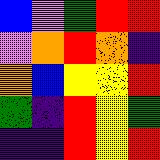[["blue", "violet", "green", "red", "red"], ["violet", "orange", "red", "orange", "indigo"], ["orange", "blue", "yellow", "yellow", "red"], ["green", "indigo", "red", "yellow", "green"], ["indigo", "indigo", "red", "yellow", "red"]]